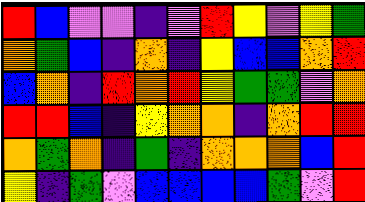[["red", "blue", "violet", "violet", "indigo", "violet", "red", "yellow", "violet", "yellow", "green"], ["orange", "green", "blue", "indigo", "orange", "indigo", "yellow", "blue", "blue", "orange", "red"], ["blue", "orange", "indigo", "red", "orange", "red", "yellow", "green", "green", "violet", "orange"], ["red", "red", "blue", "indigo", "yellow", "orange", "orange", "indigo", "orange", "red", "red"], ["orange", "green", "orange", "indigo", "green", "indigo", "orange", "orange", "orange", "blue", "red"], ["yellow", "indigo", "green", "violet", "blue", "blue", "blue", "blue", "green", "violet", "red"]]